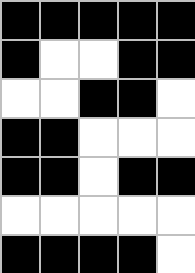[["black", "black", "black", "black", "black"], ["black", "white", "white", "black", "black"], ["white", "white", "black", "black", "white"], ["black", "black", "white", "white", "white"], ["black", "black", "white", "black", "black"], ["white", "white", "white", "white", "white"], ["black", "black", "black", "black", "white"]]